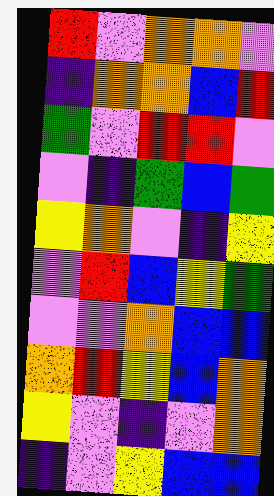[["red", "violet", "orange", "orange", "violet"], ["indigo", "orange", "orange", "blue", "red"], ["green", "violet", "red", "red", "violet"], ["violet", "indigo", "green", "blue", "green"], ["yellow", "orange", "violet", "indigo", "yellow"], ["violet", "red", "blue", "yellow", "green"], ["violet", "violet", "orange", "blue", "blue"], ["orange", "red", "yellow", "blue", "orange"], ["yellow", "violet", "indigo", "violet", "orange"], ["indigo", "violet", "yellow", "blue", "blue"]]